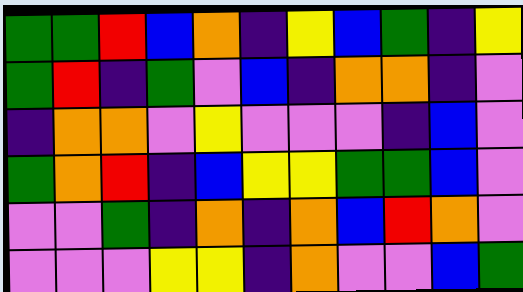[["green", "green", "red", "blue", "orange", "indigo", "yellow", "blue", "green", "indigo", "yellow"], ["green", "red", "indigo", "green", "violet", "blue", "indigo", "orange", "orange", "indigo", "violet"], ["indigo", "orange", "orange", "violet", "yellow", "violet", "violet", "violet", "indigo", "blue", "violet"], ["green", "orange", "red", "indigo", "blue", "yellow", "yellow", "green", "green", "blue", "violet"], ["violet", "violet", "green", "indigo", "orange", "indigo", "orange", "blue", "red", "orange", "violet"], ["violet", "violet", "violet", "yellow", "yellow", "indigo", "orange", "violet", "violet", "blue", "green"]]